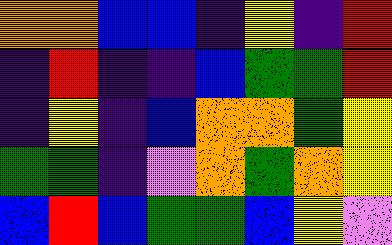[["orange", "orange", "blue", "blue", "indigo", "yellow", "indigo", "red"], ["indigo", "red", "indigo", "indigo", "blue", "green", "green", "red"], ["indigo", "yellow", "indigo", "blue", "orange", "orange", "green", "yellow"], ["green", "green", "indigo", "violet", "orange", "green", "orange", "yellow"], ["blue", "red", "blue", "green", "green", "blue", "yellow", "violet"]]